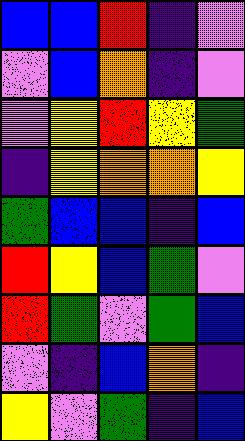[["blue", "blue", "red", "indigo", "violet"], ["violet", "blue", "orange", "indigo", "violet"], ["violet", "yellow", "red", "yellow", "green"], ["indigo", "yellow", "orange", "orange", "yellow"], ["green", "blue", "blue", "indigo", "blue"], ["red", "yellow", "blue", "green", "violet"], ["red", "green", "violet", "green", "blue"], ["violet", "indigo", "blue", "orange", "indigo"], ["yellow", "violet", "green", "indigo", "blue"]]